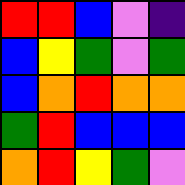[["red", "red", "blue", "violet", "indigo"], ["blue", "yellow", "green", "violet", "green"], ["blue", "orange", "red", "orange", "orange"], ["green", "red", "blue", "blue", "blue"], ["orange", "red", "yellow", "green", "violet"]]